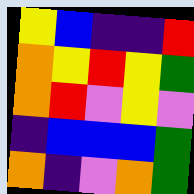[["yellow", "blue", "indigo", "indigo", "red"], ["orange", "yellow", "red", "yellow", "green"], ["orange", "red", "violet", "yellow", "violet"], ["indigo", "blue", "blue", "blue", "green"], ["orange", "indigo", "violet", "orange", "green"]]